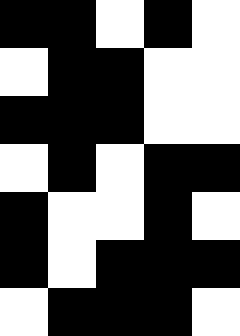[["black", "black", "white", "black", "white"], ["white", "black", "black", "white", "white"], ["black", "black", "black", "white", "white"], ["white", "black", "white", "black", "black"], ["black", "white", "white", "black", "white"], ["black", "white", "black", "black", "black"], ["white", "black", "black", "black", "white"]]